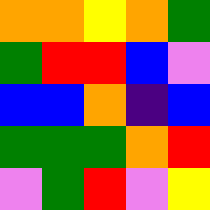[["orange", "orange", "yellow", "orange", "green"], ["green", "red", "red", "blue", "violet"], ["blue", "blue", "orange", "indigo", "blue"], ["green", "green", "green", "orange", "red"], ["violet", "green", "red", "violet", "yellow"]]